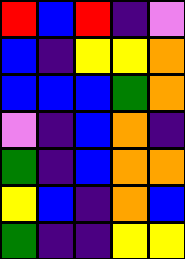[["red", "blue", "red", "indigo", "violet"], ["blue", "indigo", "yellow", "yellow", "orange"], ["blue", "blue", "blue", "green", "orange"], ["violet", "indigo", "blue", "orange", "indigo"], ["green", "indigo", "blue", "orange", "orange"], ["yellow", "blue", "indigo", "orange", "blue"], ["green", "indigo", "indigo", "yellow", "yellow"]]